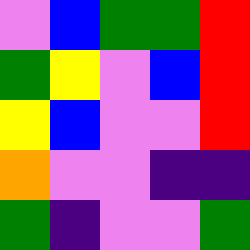[["violet", "blue", "green", "green", "red"], ["green", "yellow", "violet", "blue", "red"], ["yellow", "blue", "violet", "violet", "red"], ["orange", "violet", "violet", "indigo", "indigo"], ["green", "indigo", "violet", "violet", "green"]]